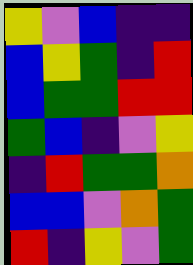[["yellow", "violet", "blue", "indigo", "indigo"], ["blue", "yellow", "green", "indigo", "red"], ["blue", "green", "green", "red", "red"], ["green", "blue", "indigo", "violet", "yellow"], ["indigo", "red", "green", "green", "orange"], ["blue", "blue", "violet", "orange", "green"], ["red", "indigo", "yellow", "violet", "green"]]